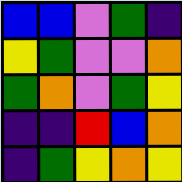[["blue", "blue", "violet", "green", "indigo"], ["yellow", "green", "violet", "violet", "orange"], ["green", "orange", "violet", "green", "yellow"], ["indigo", "indigo", "red", "blue", "orange"], ["indigo", "green", "yellow", "orange", "yellow"]]